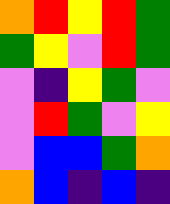[["orange", "red", "yellow", "red", "green"], ["green", "yellow", "violet", "red", "green"], ["violet", "indigo", "yellow", "green", "violet"], ["violet", "red", "green", "violet", "yellow"], ["violet", "blue", "blue", "green", "orange"], ["orange", "blue", "indigo", "blue", "indigo"]]